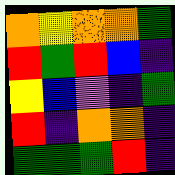[["orange", "yellow", "orange", "orange", "green"], ["red", "green", "red", "blue", "indigo"], ["yellow", "blue", "violet", "indigo", "green"], ["red", "indigo", "orange", "orange", "indigo"], ["green", "green", "green", "red", "indigo"]]